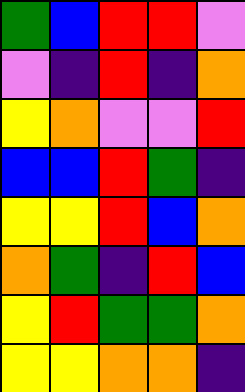[["green", "blue", "red", "red", "violet"], ["violet", "indigo", "red", "indigo", "orange"], ["yellow", "orange", "violet", "violet", "red"], ["blue", "blue", "red", "green", "indigo"], ["yellow", "yellow", "red", "blue", "orange"], ["orange", "green", "indigo", "red", "blue"], ["yellow", "red", "green", "green", "orange"], ["yellow", "yellow", "orange", "orange", "indigo"]]